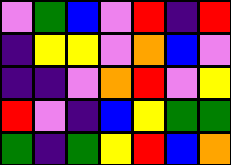[["violet", "green", "blue", "violet", "red", "indigo", "red"], ["indigo", "yellow", "yellow", "violet", "orange", "blue", "violet"], ["indigo", "indigo", "violet", "orange", "red", "violet", "yellow"], ["red", "violet", "indigo", "blue", "yellow", "green", "green"], ["green", "indigo", "green", "yellow", "red", "blue", "orange"]]